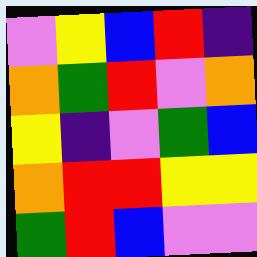[["violet", "yellow", "blue", "red", "indigo"], ["orange", "green", "red", "violet", "orange"], ["yellow", "indigo", "violet", "green", "blue"], ["orange", "red", "red", "yellow", "yellow"], ["green", "red", "blue", "violet", "violet"]]